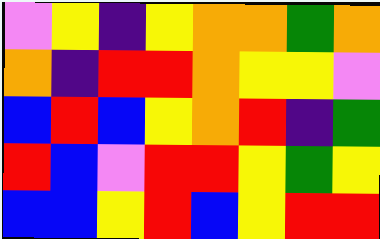[["violet", "yellow", "indigo", "yellow", "orange", "orange", "green", "orange"], ["orange", "indigo", "red", "red", "orange", "yellow", "yellow", "violet"], ["blue", "red", "blue", "yellow", "orange", "red", "indigo", "green"], ["red", "blue", "violet", "red", "red", "yellow", "green", "yellow"], ["blue", "blue", "yellow", "red", "blue", "yellow", "red", "red"]]